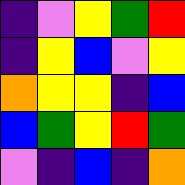[["indigo", "violet", "yellow", "green", "red"], ["indigo", "yellow", "blue", "violet", "yellow"], ["orange", "yellow", "yellow", "indigo", "blue"], ["blue", "green", "yellow", "red", "green"], ["violet", "indigo", "blue", "indigo", "orange"]]